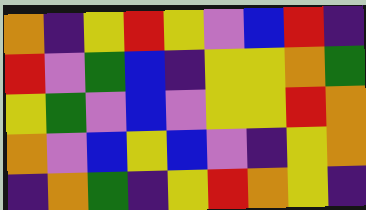[["orange", "indigo", "yellow", "red", "yellow", "violet", "blue", "red", "indigo"], ["red", "violet", "green", "blue", "indigo", "yellow", "yellow", "orange", "green"], ["yellow", "green", "violet", "blue", "violet", "yellow", "yellow", "red", "orange"], ["orange", "violet", "blue", "yellow", "blue", "violet", "indigo", "yellow", "orange"], ["indigo", "orange", "green", "indigo", "yellow", "red", "orange", "yellow", "indigo"]]